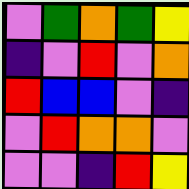[["violet", "green", "orange", "green", "yellow"], ["indigo", "violet", "red", "violet", "orange"], ["red", "blue", "blue", "violet", "indigo"], ["violet", "red", "orange", "orange", "violet"], ["violet", "violet", "indigo", "red", "yellow"]]